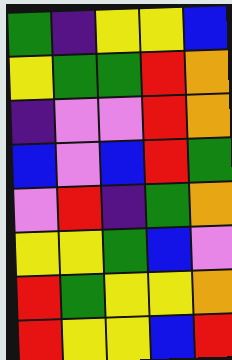[["green", "indigo", "yellow", "yellow", "blue"], ["yellow", "green", "green", "red", "orange"], ["indigo", "violet", "violet", "red", "orange"], ["blue", "violet", "blue", "red", "green"], ["violet", "red", "indigo", "green", "orange"], ["yellow", "yellow", "green", "blue", "violet"], ["red", "green", "yellow", "yellow", "orange"], ["red", "yellow", "yellow", "blue", "red"]]